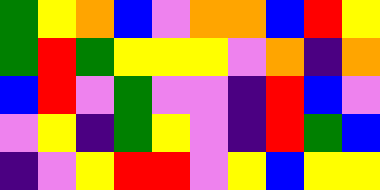[["green", "yellow", "orange", "blue", "violet", "orange", "orange", "blue", "red", "yellow"], ["green", "red", "green", "yellow", "yellow", "yellow", "violet", "orange", "indigo", "orange"], ["blue", "red", "violet", "green", "violet", "violet", "indigo", "red", "blue", "violet"], ["violet", "yellow", "indigo", "green", "yellow", "violet", "indigo", "red", "green", "blue"], ["indigo", "violet", "yellow", "red", "red", "violet", "yellow", "blue", "yellow", "yellow"]]